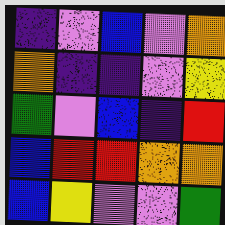[["indigo", "violet", "blue", "violet", "orange"], ["orange", "indigo", "indigo", "violet", "yellow"], ["green", "violet", "blue", "indigo", "red"], ["blue", "red", "red", "orange", "orange"], ["blue", "yellow", "violet", "violet", "green"]]